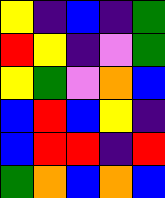[["yellow", "indigo", "blue", "indigo", "green"], ["red", "yellow", "indigo", "violet", "green"], ["yellow", "green", "violet", "orange", "blue"], ["blue", "red", "blue", "yellow", "indigo"], ["blue", "red", "red", "indigo", "red"], ["green", "orange", "blue", "orange", "blue"]]